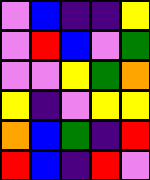[["violet", "blue", "indigo", "indigo", "yellow"], ["violet", "red", "blue", "violet", "green"], ["violet", "violet", "yellow", "green", "orange"], ["yellow", "indigo", "violet", "yellow", "yellow"], ["orange", "blue", "green", "indigo", "red"], ["red", "blue", "indigo", "red", "violet"]]